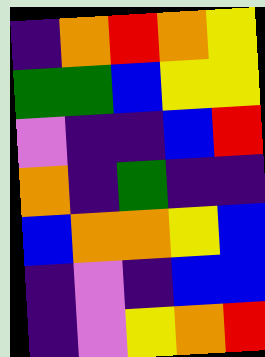[["indigo", "orange", "red", "orange", "yellow"], ["green", "green", "blue", "yellow", "yellow"], ["violet", "indigo", "indigo", "blue", "red"], ["orange", "indigo", "green", "indigo", "indigo"], ["blue", "orange", "orange", "yellow", "blue"], ["indigo", "violet", "indigo", "blue", "blue"], ["indigo", "violet", "yellow", "orange", "red"]]